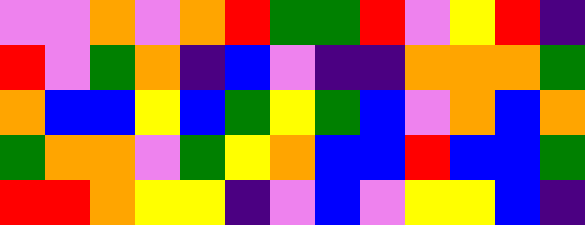[["violet", "violet", "orange", "violet", "orange", "red", "green", "green", "red", "violet", "yellow", "red", "indigo"], ["red", "violet", "green", "orange", "indigo", "blue", "violet", "indigo", "indigo", "orange", "orange", "orange", "green"], ["orange", "blue", "blue", "yellow", "blue", "green", "yellow", "green", "blue", "violet", "orange", "blue", "orange"], ["green", "orange", "orange", "violet", "green", "yellow", "orange", "blue", "blue", "red", "blue", "blue", "green"], ["red", "red", "orange", "yellow", "yellow", "indigo", "violet", "blue", "violet", "yellow", "yellow", "blue", "indigo"]]